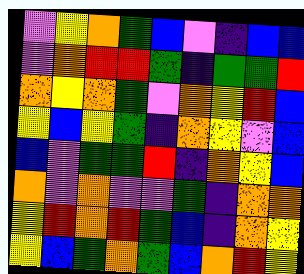[["violet", "yellow", "orange", "green", "blue", "violet", "indigo", "blue", "blue"], ["violet", "orange", "red", "red", "green", "indigo", "green", "green", "red"], ["orange", "yellow", "orange", "green", "violet", "orange", "yellow", "red", "blue"], ["yellow", "blue", "yellow", "green", "indigo", "orange", "yellow", "violet", "blue"], ["blue", "violet", "green", "green", "red", "indigo", "orange", "yellow", "blue"], ["orange", "violet", "orange", "violet", "violet", "green", "indigo", "orange", "orange"], ["yellow", "red", "orange", "red", "green", "blue", "indigo", "orange", "yellow"], ["yellow", "blue", "green", "orange", "green", "blue", "orange", "red", "yellow"]]